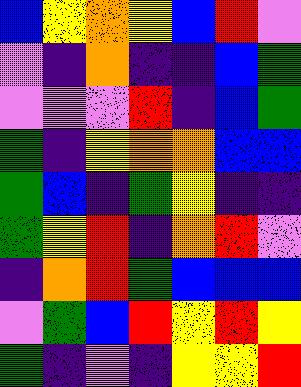[["blue", "yellow", "orange", "yellow", "blue", "red", "violet"], ["violet", "indigo", "orange", "indigo", "indigo", "blue", "green"], ["violet", "violet", "violet", "red", "indigo", "blue", "green"], ["green", "indigo", "yellow", "orange", "orange", "blue", "blue"], ["green", "blue", "indigo", "green", "yellow", "indigo", "indigo"], ["green", "yellow", "red", "indigo", "orange", "red", "violet"], ["indigo", "orange", "red", "green", "blue", "blue", "blue"], ["violet", "green", "blue", "red", "yellow", "red", "yellow"], ["green", "indigo", "violet", "indigo", "yellow", "yellow", "red"]]